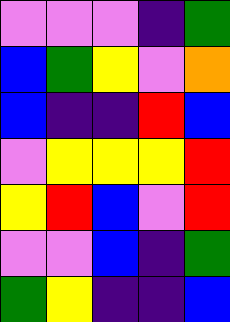[["violet", "violet", "violet", "indigo", "green"], ["blue", "green", "yellow", "violet", "orange"], ["blue", "indigo", "indigo", "red", "blue"], ["violet", "yellow", "yellow", "yellow", "red"], ["yellow", "red", "blue", "violet", "red"], ["violet", "violet", "blue", "indigo", "green"], ["green", "yellow", "indigo", "indigo", "blue"]]